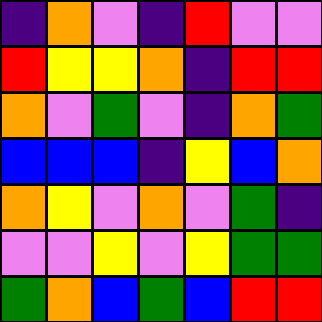[["indigo", "orange", "violet", "indigo", "red", "violet", "violet"], ["red", "yellow", "yellow", "orange", "indigo", "red", "red"], ["orange", "violet", "green", "violet", "indigo", "orange", "green"], ["blue", "blue", "blue", "indigo", "yellow", "blue", "orange"], ["orange", "yellow", "violet", "orange", "violet", "green", "indigo"], ["violet", "violet", "yellow", "violet", "yellow", "green", "green"], ["green", "orange", "blue", "green", "blue", "red", "red"]]